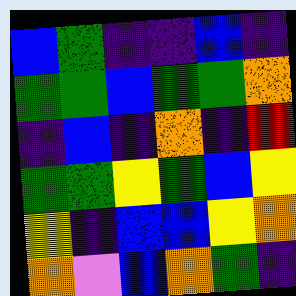[["blue", "green", "indigo", "indigo", "blue", "indigo"], ["green", "green", "blue", "green", "green", "orange"], ["indigo", "blue", "indigo", "orange", "indigo", "red"], ["green", "green", "yellow", "green", "blue", "yellow"], ["yellow", "indigo", "blue", "blue", "yellow", "orange"], ["orange", "violet", "blue", "orange", "green", "indigo"]]